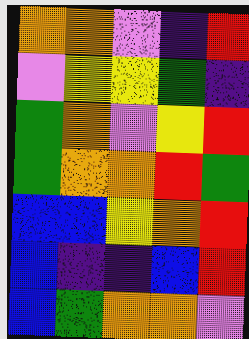[["orange", "orange", "violet", "indigo", "red"], ["violet", "yellow", "yellow", "green", "indigo"], ["green", "orange", "violet", "yellow", "red"], ["green", "orange", "orange", "red", "green"], ["blue", "blue", "yellow", "orange", "red"], ["blue", "indigo", "indigo", "blue", "red"], ["blue", "green", "orange", "orange", "violet"]]